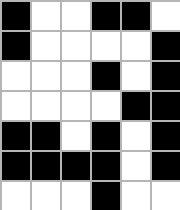[["black", "white", "white", "black", "black", "white"], ["black", "white", "white", "white", "white", "black"], ["white", "white", "white", "black", "white", "black"], ["white", "white", "white", "white", "black", "black"], ["black", "black", "white", "black", "white", "black"], ["black", "black", "black", "black", "white", "black"], ["white", "white", "white", "black", "white", "white"]]